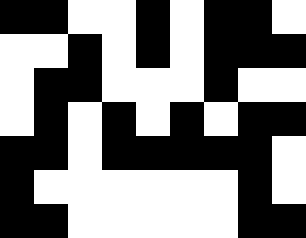[["black", "black", "white", "white", "black", "white", "black", "black", "white"], ["white", "white", "black", "white", "black", "white", "black", "black", "black"], ["white", "black", "black", "white", "white", "white", "black", "white", "white"], ["white", "black", "white", "black", "white", "black", "white", "black", "black"], ["black", "black", "white", "black", "black", "black", "black", "black", "white"], ["black", "white", "white", "white", "white", "white", "white", "black", "white"], ["black", "black", "white", "white", "white", "white", "white", "black", "black"]]